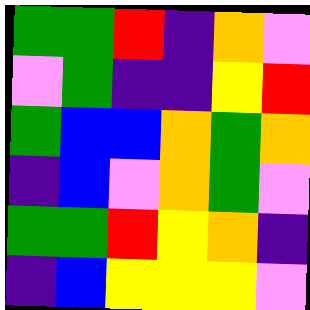[["green", "green", "red", "indigo", "orange", "violet"], ["violet", "green", "indigo", "indigo", "yellow", "red"], ["green", "blue", "blue", "orange", "green", "orange"], ["indigo", "blue", "violet", "orange", "green", "violet"], ["green", "green", "red", "yellow", "orange", "indigo"], ["indigo", "blue", "yellow", "yellow", "yellow", "violet"]]